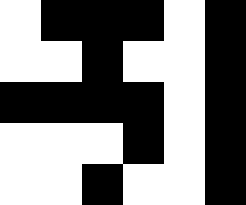[["white", "black", "black", "black", "white", "black"], ["white", "white", "black", "white", "white", "black"], ["black", "black", "black", "black", "white", "black"], ["white", "white", "white", "black", "white", "black"], ["white", "white", "black", "white", "white", "black"]]